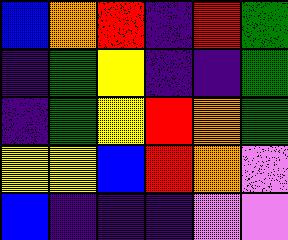[["blue", "orange", "red", "indigo", "red", "green"], ["indigo", "green", "yellow", "indigo", "indigo", "green"], ["indigo", "green", "yellow", "red", "orange", "green"], ["yellow", "yellow", "blue", "red", "orange", "violet"], ["blue", "indigo", "indigo", "indigo", "violet", "violet"]]